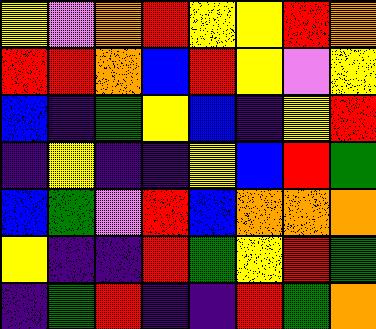[["yellow", "violet", "orange", "red", "yellow", "yellow", "red", "orange"], ["red", "red", "orange", "blue", "red", "yellow", "violet", "yellow"], ["blue", "indigo", "green", "yellow", "blue", "indigo", "yellow", "red"], ["indigo", "yellow", "indigo", "indigo", "yellow", "blue", "red", "green"], ["blue", "green", "violet", "red", "blue", "orange", "orange", "orange"], ["yellow", "indigo", "indigo", "red", "green", "yellow", "red", "green"], ["indigo", "green", "red", "indigo", "indigo", "red", "green", "orange"]]